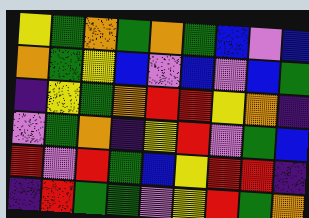[["yellow", "green", "orange", "green", "orange", "green", "blue", "violet", "blue"], ["orange", "green", "yellow", "blue", "violet", "blue", "violet", "blue", "green"], ["indigo", "yellow", "green", "orange", "red", "red", "yellow", "orange", "indigo"], ["violet", "green", "orange", "indigo", "yellow", "red", "violet", "green", "blue"], ["red", "violet", "red", "green", "blue", "yellow", "red", "red", "indigo"], ["indigo", "red", "green", "green", "violet", "yellow", "red", "green", "orange"]]